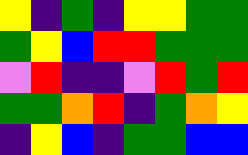[["yellow", "indigo", "green", "indigo", "yellow", "yellow", "green", "green"], ["green", "yellow", "blue", "red", "red", "green", "green", "green"], ["violet", "red", "indigo", "indigo", "violet", "red", "green", "red"], ["green", "green", "orange", "red", "indigo", "green", "orange", "yellow"], ["indigo", "yellow", "blue", "indigo", "green", "green", "blue", "blue"]]